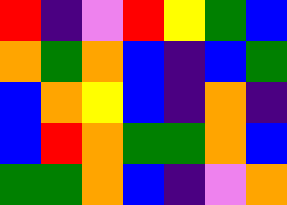[["red", "indigo", "violet", "red", "yellow", "green", "blue"], ["orange", "green", "orange", "blue", "indigo", "blue", "green"], ["blue", "orange", "yellow", "blue", "indigo", "orange", "indigo"], ["blue", "red", "orange", "green", "green", "orange", "blue"], ["green", "green", "orange", "blue", "indigo", "violet", "orange"]]